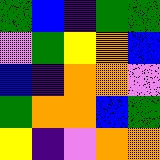[["green", "blue", "indigo", "green", "green"], ["violet", "green", "yellow", "orange", "blue"], ["blue", "indigo", "orange", "orange", "violet"], ["green", "orange", "orange", "blue", "green"], ["yellow", "indigo", "violet", "orange", "orange"]]